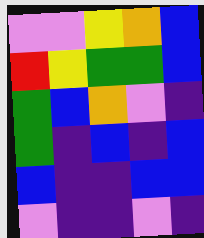[["violet", "violet", "yellow", "orange", "blue"], ["red", "yellow", "green", "green", "blue"], ["green", "blue", "orange", "violet", "indigo"], ["green", "indigo", "blue", "indigo", "blue"], ["blue", "indigo", "indigo", "blue", "blue"], ["violet", "indigo", "indigo", "violet", "indigo"]]